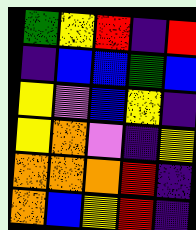[["green", "yellow", "red", "indigo", "red"], ["indigo", "blue", "blue", "green", "blue"], ["yellow", "violet", "blue", "yellow", "indigo"], ["yellow", "orange", "violet", "indigo", "yellow"], ["orange", "orange", "orange", "red", "indigo"], ["orange", "blue", "yellow", "red", "indigo"]]